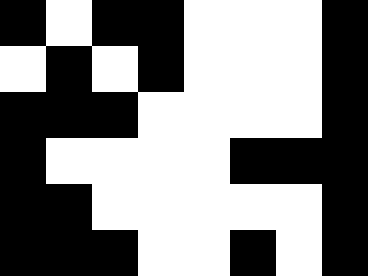[["black", "white", "black", "black", "white", "white", "white", "black"], ["white", "black", "white", "black", "white", "white", "white", "black"], ["black", "black", "black", "white", "white", "white", "white", "black"], ["black", "white", "white", "white", "white", "black", "black", "black"], ["black", "black", "white", "white", "white", "white", "white", "black"], ["black", "black", "black", "white", "white", "black", "white", "black"]]